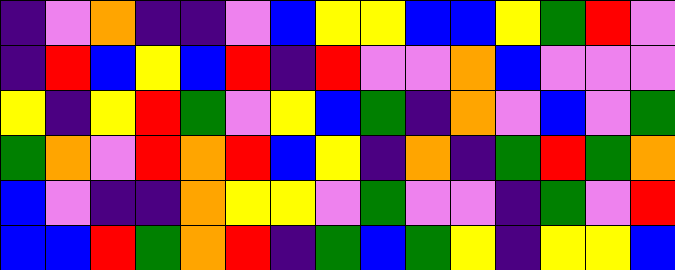[["indigo", "violet", "orange", "indigo", "indigo", "violet", "blue", "yellow", "yellow", "blue", "blue", "yellow", "green", "red", "violet"], ["indigo", "red", "blue", "yellow", "blue", "red", "indigo", "red", "violet", "violet", "orange", "blue", "violet", "violet", "violet"], ["yellow", "indigo", "yellow", "red", "green", "violet", "yellow", "blue", "green", "indigo", "orange", "violet", "blue", "violet", "green"], ["green", "orange", "violet", "red", "orange", "red", "blue", "yellow", "indigo", "orange", "indigo", "green", "red", "green", "orange"], ["blue", "violet", "indigo", "indigo", "orange", "yellow", "yellow", "violet", "green", "violet", "violet", "indigo", "green", "violet", "red"], ["blue", "blue", "red", "green", "orange", "red", "indigo", "green", "blue", "green", "yellow", "indigo", "yellow", "yellow", "blue"]]